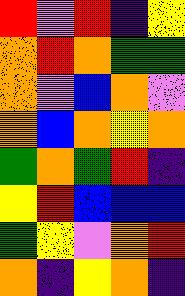[["red", "violet", "red", "indigo", "yellow"], ["orange", "red", "orange", "green", "green"], ["orange", "violet", "blue", "orange", "violet"], ["orange", "blue", "orange", "yellow", "orange"], ["green", "orange", "green", "red", "indigo"], ["yellow", "red", "blue", "blue", "blue"], ["green", "yellow", "violet", "orange", "red"], ["orange", "indigo", "yellow", "orange", "indigo"]]